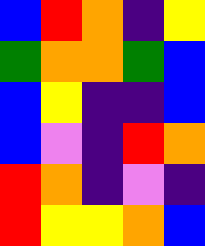[["blue", "red", "orange", "indigo", "yellow"], ["green", "orange", "orange", "green", "blue"], ["blue", "yellow", "indigo", "indigo", "blue"], ["blue", "violet", "indigo", "red", "orange"], ["red", "orange", "indigo", "violet", "indigo"], ["red", "yellow", "yellow", "orange", "blue"]]